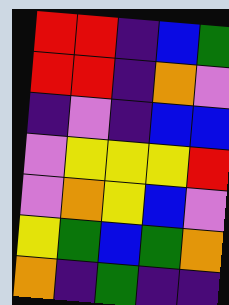[["red", "red", "indigo", "blue", "green"], ["red", "red", "indigo", "orange", "violet"], ["indigo", "violet", "indigo", "blue", "blue"], ["violet", "yellow", "yellow", "yellow", "red"], ["violet", "orange", "yellow", "blue", "violet"], ["yellow", "green", "blue", "green", "orange"], ["orange", "indigo", "green", "indigo", "indigo"]]